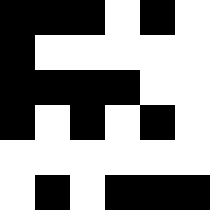[["black", "black", "black", "white", "black", "white"], ["black", "white", "white", "white", "white", "white"], ["black", "black", "black", "black", "white", "white"], ["black", "white", "black", "white", "black", "white"], ["white", "white", "white", "white", "white", "white"], ["white", "black", "white", "black", "black", "black"]]